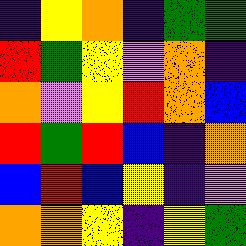[["indigo", "yellow", "orange", "indigo", "green", "green"], ["red", "green", "yellow", "violet", "orange", "indigo"], ["orange", "violet", "yellow", "red", "orange", "blue"], ["red", "green", "red", "blue", "indigo", "orange"], ["blue", "red", "blue", "yellow", "indigo", "violet"], ["orange", "orange", "yellow", "indigo", "yellow", "green"]]